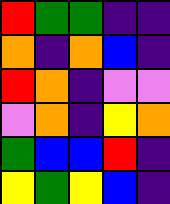[["red", "green", "green", "indigo", "indigo"], ["orange", "indigo", "orange", "blue", "indigo"], ["red", "orange", "indigo", "violet", "violet"], ["violet", "orange", "indigo", "yellow", "orange"], ["green", "blue", "blue", "red", "indigo"], ["yellow", "green", "yellow", "blue", "indigo"]]